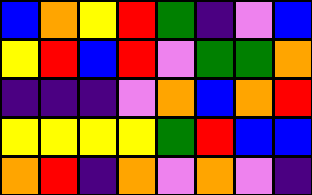[["blue", "orange", "yellow", "red", "green", "indigo", "violet", "blue"], ["yellow", "red", "blue", "red", "violet", "green", "green", "orange"], ["indigo", "indigo", "indigo", "violet", "orange", "blue", "orange", "red"], ["yellow", "yellow", "yellow", "yellow", "green", "red", "blue", "blue"], ["orange", "red", "indigo", "orange", "violet", "orange", "violet", "indigo"]]